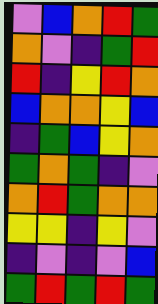[["violet", "blue", "orange", "red", "green"], ["orange", "violet", "indigo", "green", "red"], ["red", "indigo", "yellow", "red", "orange"], ["blue", "orange", "orange", "yellow", "blue"], ["indigo", "green", "blue", "yellow", "orange"], ["green", "orange", "green", "indigo", "violet"], ["orange", "red", "green", "orange", "orange"], ["yellow", "yellow", "indigo", "yellow", "violet"], ["indigo", "violet", "indigo", "violet", "blue"], ["green", "red", "green", "red", "green"]]